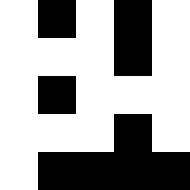[["white", "black", "white", "black", "white"], ["white", "white", "white", "black", "white"], ["white", "black", "white", "white", "white"], ["white", "white", "white", "black", "white"], ["white", "black", "black", "black", "black"]]